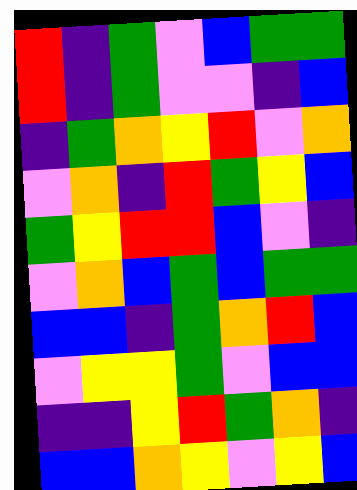[["red", "indigo", "green", "violet", "blue", "green", "green"], ["red", "indigo", "green", "violet", "violet", "indigo", "blue"], ["indigo", "green", "orange", "yellow", "red", "violet", "orange"], ["violet", "orange", "indigo", "red", "green", "yellow", "blue"], ["green", "yellow", "red", "red", "blue", "violet", "indigo"], ["violet", "orange", "blue", "green", "blue", "green", "green"], ["blue", "blue", "indigo", "green", "orange", "red", "blue"], ["violet", "yellow", "yellow", "green", "violet", "blue", "blue"], ["indigo", "indigo", "yellow", "red", "green", "orange", "indigo"], ["blue", "blue", "orange", "yellow", "violet", "yellow", "blue"]]